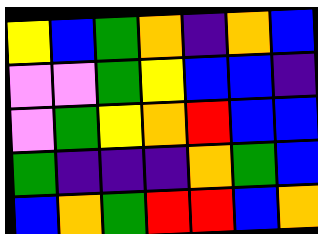[["yellow", "blue", "green", "orange", "indigo", "orange", "blue"], ["violet", "violet", "green", "yellow", "blue", "blue", "indigo"], ["violet", "green", "yellow", "orange", "red", "blue", "blue"], ["green", "indigo", "indigo", "indigo", "orange", "green", "blue"], ["blue", "orange", "green", "red", "red", "blue", "orange"]]